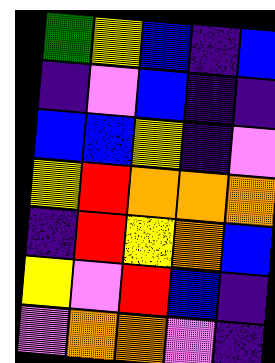[["green", "yellow", "blue", "indigo", "blue"], ["indigo", "violet", "blue", "indigo", "indigo"], ["blue", "blue", "yellow", "indigo", "violet"], ["yellow", "red", "orange", "orange", "orange"], ["indigo", "red", "yellow", "orange", "blue"], ["yellow", "violet", "red", "blue", "indigo"], ["violet", "orange", "orange", "violet", "indigo"]]